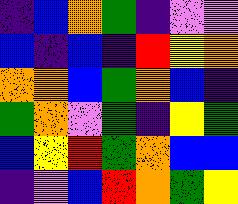[["indigo", "blue", "orange", "green", "indigo", "violet", "violet"], ["blue", "indigo", "blue", "indigo", "red", "yellow", "orange"], ["orange", "orange", "blue", "green", "orange", "blue", "indigo"], ["green", "orange", "violet", "green", "indigo", "yellow", "green"], ["blue", "yellow", "red", "green", "orange", "blue", "blue"], ["indigo", "violet", "blue", "red", "orange", "green", "yellow"]]